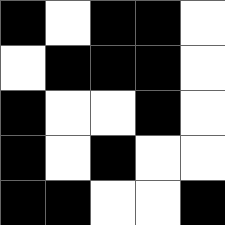[["black", "white", "black", "black", "white"], ["white", "black", "black", "black", "white"], ["black", "white", "white", "black", "white"], ["black", "white", "black", "white", "white"], ["black", "black", "white", "white", "black"]]